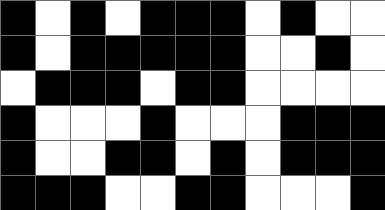[["black", "white", "black", "white", "black", "black", "black", "white", "black", "white", "white"], ["black", "white", "black", "black", "black", "black", "black", "white", "white", "black", "white"], ["white", "black", "black", "black", "white", "black", "black", "white", "white", "white", "white"], ["black", "white", "white", "white", "black", "white", "white", "white", "black", "black", "black"], ["black", "white", "white", "black", "black", "white", "black", "white", "black", "black", "black"], ["black", "black", "black", "white", "white", "black", "black", "white", "white", "white", "black"]]